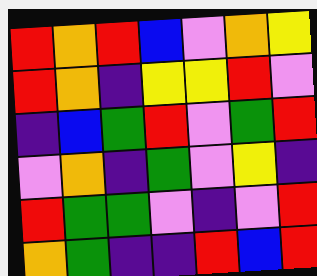[["red", "orange", "red", "blue", "violet", "orange", "yellow"], ["red", "orange", "indigo", "yellow", "yellow", "red", "violet"], ["indigo", "blue", "green", "red", "violet", "green", "red"], ["violet", "orange", "indigo", "green", "violet", "yellow", "indigo"], ["red", "green", "green", "violet", "indigo", "violet", "red"], ["orange", "green", "indigo", "indigo", "red", "blue", "red"]]